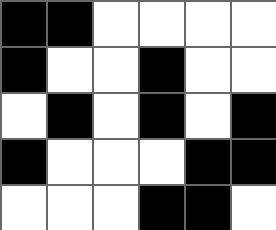[["black", "black", "white", "white", "white", "white"], ["black", "white", "white", "black", "white", "white"], ["white", "black", "white", "black", "white", "black"], ["black", "white", "white", "white", "black", "black"], ["white", "white", "white", "black", "black", "white"]]